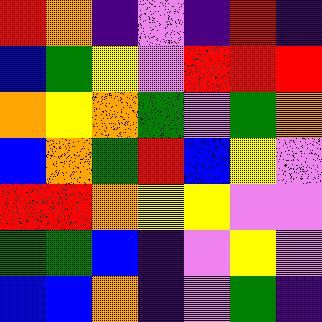[["red", "orange", "indigo", "violet", "indigo", "red", "indigo"], ["blue", "green", "yellow", "violet", "red", "red", "red"], ["orange", "yellow", "orange", "green", "violet", "green", "orange"], ["blue", "orange", "green", "red", "blue", "yellow", "violet"], ["red", "red", "orange", "yellow", "yellow", "violet", "violet"], ["green", "green", "blue", "indigo", "violet", "yellow", "violet"], ["blue", "blue", "orange", "indigo", "violet", "green", "indigo"]]